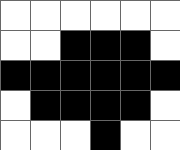[["white", "white", "white", "white", "white", "white"], ["white", "white", "black", "black", "black", "white"], ["black", "black", "black", "black", "black", "black"], ["white", "black", "black", "black", "black", "white"], ["white", "white", "white", "black", "white", "white"]]